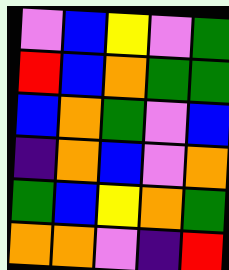[["violet", "blue", "yellow", "violet", "green"], ["red", "blue", "orange", "green", "green"], ["blue", "orange", "green", "violet", "blue"], ["indigo", "orange", "blue", "violet", "orange"], ["green", "blue", "yellow", "orange", "green"], ["orange", "orange", "violet", "indigo", "red"]]